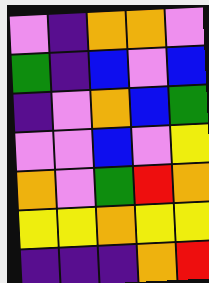[["violet", "indigo", "orange", "orange", "violet"], ["green", "indigo", "blue", "violet", "blue"], ["indigo", "violet", "orange", "blue", "green"], ["violet", "violet", "blue", "violet", "yellow"], ["orange", "violet", "green", "red", "orange"], ["yellow", "yellow", "orange", "yellow", "yellow"], ["indigo", "indigo", "indigo", "orange", "red"]]